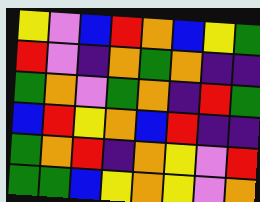[["yellow", "violet", "blue", "red", "orange", "blue", "yellow", "green"], ["red", "violet", "indigo", "orange", "green", "orange", "indigo", "indigo"], ["green", "orange", "violet", "green", "orange", "indigo", "red", "green"], ["blue", "red", "yellow", "orange", "blue", "red", "indigo", "indigo"], ["green", "orange", "red", "indigo", "orange", "yellow", "violet", "red"], ["green", "green", "blue", "yellow", "orange", "yellow", "violet", "orange"]]